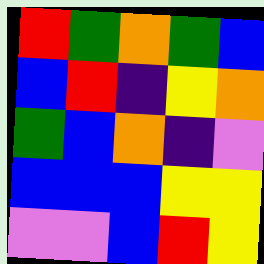[["red", "green", "orange", "green", "blue"], ["blue", "red", "indigo", "yellow", "orange"], ["green", "blue", "orange", "indigo", "violet"], ["blue", "blue", "blue", "yellow", "yellow"], ["violet", "violet", "blue", "red", "yellow"]]